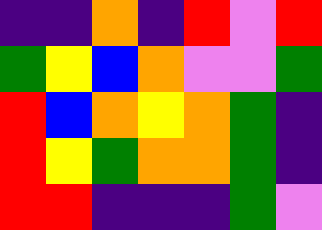[["indigo", "indigo", "orange", "indigo", "red", "violet", "red"], ["green", "yellow", "blue", "orange", "violet", "violet", "green"], ["red", "blue", "orange", "yellow", "orange", "green", "indigo"], ["red", "yellow", "green", "orange", "orange", "green", "indigo"], ["red", "red", "indigo", "indigo", "indigo", "green", "violet"]]